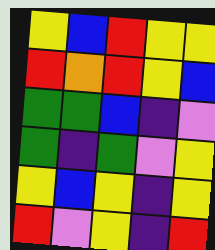[["yellow", "blue", "red", "yellow", "yellow"], ["red", "orange", "red", "yellow", "blue"], ["green", "green", "blue", "indigo", "violet"], ["green", "indigo", "green", "violet", "yellow"], ["yellow", "blue", "yellow", "indigo", "yellow"], ["red", "violet", "yellow", "indigo", "red"]]